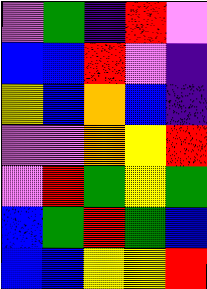[["violet", "green", "indigo", "red", "violet"], ["blue", "blue", "red", "violet", "indigo"], ["yellow", "blue", "orange", "blue", "indigo"], ["violet", "violet", "orange", "yellow", "red"], ["violet", "red", "green", "yellow", "green"], ["blue", "green", "red", "green", "blue"], ["blue", "blue", "yellow", "yellow", "red"]]